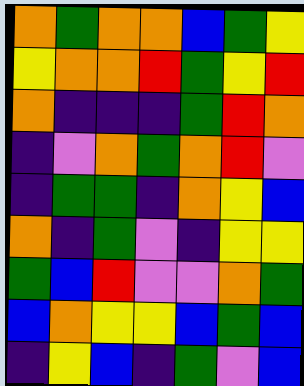[["orange", "green", "orange", "orange", "blue", "green", "yellow"], ["yellow", "orange", "orange", "red", "green", "yellow", "red"], ["orange", "indigo", "indigo", "indigo", "green", "red", "orange"], ["indigo", "violet", "orange", "green", "orange", "red", "violet"], ["indigo", "green", "green", "indigo", "orange", "yellow", "blue"], ["orange", "indigo", "green", "violet", "indigo", "yellow", "yellow"], ["green", "blue", "red", "violet", "violet", "orange", "green"], ["blue", "orange", "yellow", "yellow", "blue", "green", "blue"], ["indigo", "yellow", "blue", "indigo", "green", "violet", "blue"]]